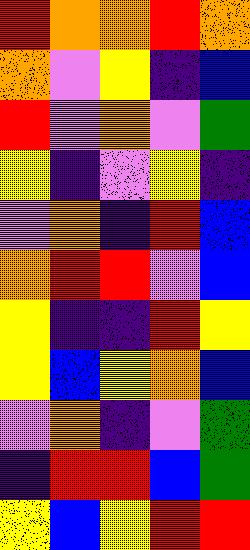[["red", "orange", "orange", "red", "orange"], ["orange", "violet", "yellow", "indigo", "blue"], ["red", "violet", "orange", "violet", "green"], ["yellow", "indigo", "violet", "yellow", "indigo"], ["violet", "orange", "indigo", "red", "blue"], ["orange", "red", "red", "violet", "blue"], ["yellow", "indigo", "indigo", "red", "yellow"], ["yellow", "blue", "yellow", "orange", "blue"], ["violet", "orange", "indigo", "violet", "green"], ["indigo", "red", "red", "blue", "green"], ["yellow", "blue", "yellow", "red", "red"]]